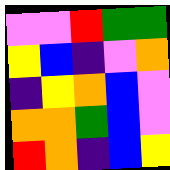[["violet", "violet", "red", "green", "green"], ["yellow", "blue", "indigo", "violet", "orange"], ["indigo", "yellow", "orange", "blue", "violet"], ["orange", "orange", "green", "blue", "violet"], ["red", "orange", "indigo", "blue", "yellow"]]